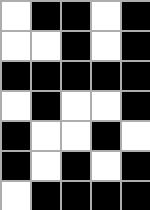[["white", "black", "black", "white", "black"], ["white", "white", "black", "white", "black"], ["black", "black", "black", "black", "black"], ["white", "black", "white", "white", "black"], ["black", "white", "white", "black", "white"], ["black", "white", "black", "white", "black"], ["white", "black", "black", "black", "black"]]